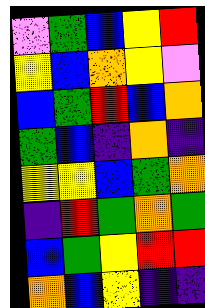[["violet", "green", "blue", "yellow", "red"], ["yellow", "blue", "orange", "yellow", "violet"], ["blue", "green", "red", "blue", "orange"], ["green", "blue", "indigo", "orange", "indigo"], ["yellow", "yellow", "blue", "green", "orange"], ["indigo", "red", "green", "orange", "green"], ["blue", "green", "yellow", "red", "red"], ["orange", "blue", "yellow", "indigo", "indigo"]]